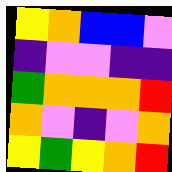[["yellow", "orange", "blue", "blue", "violet"], ["indigo", "violet", "violet", "indigo", "indigo"], ["green", "orange", "orange", "orange", "red"], ["orange", "violet", "indigo", "violet", "orange"], ["yellow", "green", "yellow", "orange", "red"]]